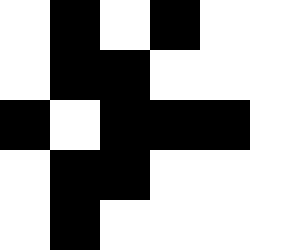[["white", "black", "white", "black", "white", "white"], ["white", "black", "black", "white", "white", "white"], ["black", "white", "black", "black", "black", "white"], ["white", "black", "black", "white", "white", "white"], ["white", "black", "white", "white", "white", "white"]]